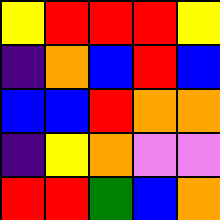[["yellow", "red", "red", "red", "yellow"], ["indigo", "orange", "blue", "red", "blue"], ["blue", "blue", "red", "orange", "orange"], ["indigo", "yellow", "orange", "violet", "violet"], ["red", "red", "green", "blue", "orange"]]